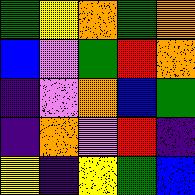[["green", "yellow", "orange", "green", "orange"], ["blue", "violet", "green", "red", "orange"], ["indigo", "violet", "orange", "blue", "green"], ["indigo", "orange", "violet", "red", "indigo"], ["yellow", "indigo", "yellow", "green", "blue"]]